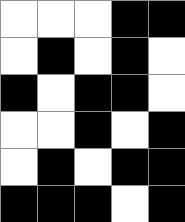[["white", "white", "white", "black", "black"], ["white", "black", "white", "black", "white"], ["black", "white", "black", "black", "white"], ["white", "white", "black", "white", "black"], ["white", "black", "white", "black", "black"], ["black", "black", "black", "white", "black"]]